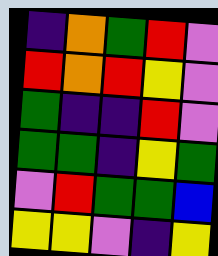[["indigo", "orange", "green", "red", "violet"], ["red", "orange", "red", "yellow", "violet"], ["green", "indigo", "indigo", "red", "violet"], ["green", "green", "indigo", "yellow", "green"], ["violet", "red", "green", "green", "blue"], ["yellow", "yellow", "violet", "indigo", "yellow"]]